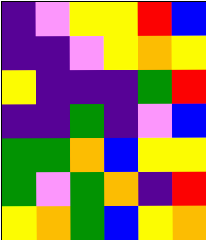[["indigo", "violet", "yellow", "yellow", "red", "blue"], ["indigo", "indigo", "violet", "yellow", "orange", "yellow"], ["yellow", "indigo", "indigo", "indigo", "green", "red"], ["indigo", "indigo", "green", "indigo", "violet", "blue"], ["green", "green", "orange", "blue", "yellow", "yellow"], ["green", "violet", "green", "orange", "indigo", "red"], ["yellow", "orange", "green", "blue", "yellow", "orange"]]